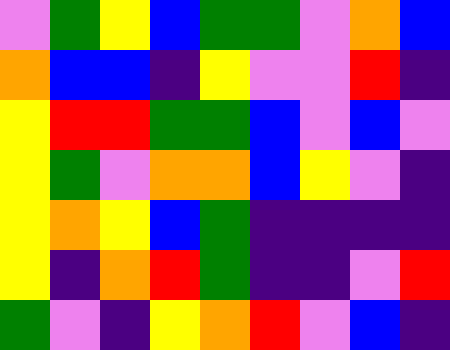[["violet", "green", "yellow", "blue", "green", "green", "violet", "orange", "blue"], ["orange", "blue", "blue", "indigo", "yellow", "violet", "violet", "red", "indigo"], ["yellow", "red", "red", "green", "green", "blue", "violet", "blue", "violet"], ["yellow", "green", "violet", "orange", "orange", "blue", "yellow", "violet", "indigo"], ["yellow", "orange", "yellow", "blue", "green", "indigo", "indigo", "indigo", "indigo"], ["yellow", "indigo", "orange", "red", "green", "indigo", "indigo", "violet", "red"], ["green", "violet", "indigo", "yellow", "orange", "red", "violet", "blue", "indigo"]]